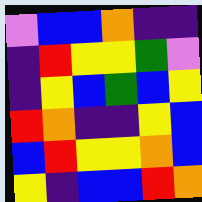[["violet", "blue", "blue", "orange", "indigo", "indigo"], ["indigo", "red", "yellow", "yellow", "green", "violet"], ["indigo", "yellow", "blue", "green", "blue", "yellow"], ["red", "orange", "indigo", "indigo", "yellow", "blue"], ["blue", "red", "yellow", "yellow", "orange", "blue"], ["yellow", "indigo", "blue", "blue", "red", "orange"]]